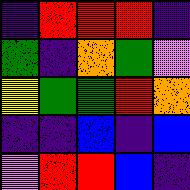[["indigo", "red", "red", "red", "indigo"], ["green", "indigo", "orange", "green", "violet"], ["yellow", "green", "green", "red", "orange"], ["indigo", "indigo", "blue", "indigo", "blue"], ["violet", "red", "red", "blue", "indigo"]]